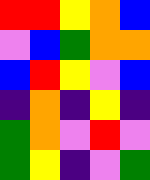[["red", "red", "yellow", "orange", "blue"], ["violet", "blue", "green", "orange", "orange"], ["blue", "red", "yellow", "violet", "blue"], ["indigo", "orange", "indigo", "yellow", "indigo"], ["green", "orange", "violet", "red", "violet"], ["green", "yellow", "indigo", "violet", "green"]]